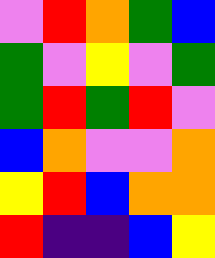[["violet", "red", "orange", "green", "blue"], ["green", "violet", "yellow", "violet", "green"], ["green", "red", "green", "red", "violet"], ["blue", "orange", "violet", "violet", "orange"], ["yellow", "red", "blue", "orange", "orange"], ["red", "indigo", "indigo", "blue", "yellow"]]